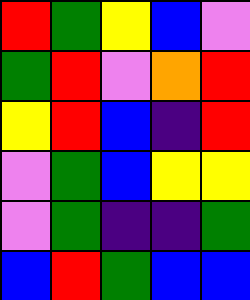[["red", "green", "yellow", "blue", "violet"], ["green", "red", "violet", "orange", "red"], ["yellow", "red", "blue", "indigo", "red"], ["violet", "green", "blue", "yellow", "yellow"], ["violet", "green", "indigo", "indigo", "green"], ["blue", "red", "green", "blue", "blue"]]